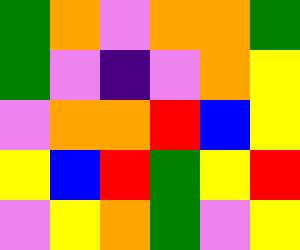[["green", "orange", "violet", "orange", "orange", "green"], ["green", "violet", "indigo", "violet", "orange", "yellow"], ["violet", "orange", "orange", "red", "blue", "yellow"], ["yellow", "blue", "red", "green", "yellow", "red"], ["violet", "yellow", "orange", "green", "violet", "yellow"]]